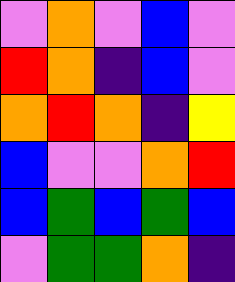[["violet", "orange", "violet", "blue", "violet"], ["red", "orange", "indigo", "blue", "violet"], ["orange", "red", "orange", "indigo", "yellow"], ["blue", "violet", "violet", "orange", "red"], ["blue", "green", "blue", "green", "blue"], ["violet", "green", "green", "orange", "indigo"]]